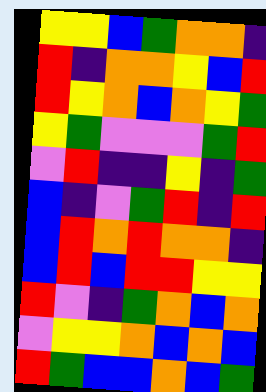[["yellow", "yellow", "blue", "green", "orange", "orange", "indigo"], ["red", "indigo", "orange", "orange", "yellow", "blue", "red"], ["red", "yellow", "orange", "blue", "orange", "yellow", "green"], ["yellow", "green", "violet", "violet", "violet", "green", "red"], ["violet", "red", "indigo", "indigo", "yellow", "indigo", "green"], ["blue", "indigo", "violet", "green", "red", "indigo", "red"], ["blue", "red", "orange", "red", "orange", "orange", "indigo"], ["blue", "red", "blue", "red", "red", "yellow", "yellow"], ["red", "violet", "indigo", "green", "orange", "blue", "orange"], ["violet", "yellow", "yellow", "orange", "blue", "orange", "blue"], ["red", "green", "blue", "blue", "orange", "blue", "green"]]